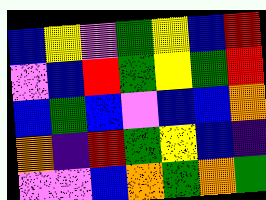[["blue", "yellow", "violet", "green", "yellow", "blue", "red"], ["violet", "blue", "red", "green", "yellow", "green", "red"], ["blue", "green", "blue", "violet", "blue", "blue", "orange"], ["orange", "indigo", "red", "green", "yellow", "blue", "indigo"], ["violet", "violet", "blue", "orange", "green", "orange", "green"]]